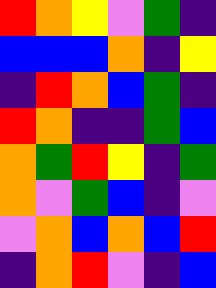[["red", "orange", "yellow", "violet", "green", "indigo"], ["blue", "blue", "blue", "orange", "indigo", "yellow"], ["indigo", "red", "orange", "blue", "green", "indigo"], ["red", "orange", "indigo", "indigo", "green", "blue"], ["orange", "green", "red", "yellow", "indigo", "green"], ["orange", "violet", "green", "blue", "indigo", "violet"], ["violet", "orange", "blue", "orange", "blue", "red"], ["indigo", "orange", "red", "violet", "indigo", "blue"]]